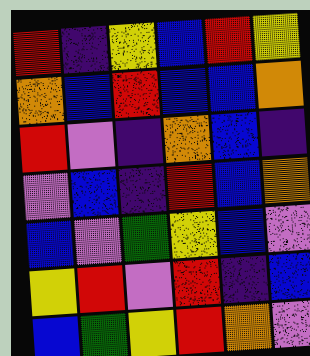[["red", "indigo", "yellow", "blue", "red", "yellow"], ["orange", "blue", "red", "blue", "blue", "orange"], ["red", "violet", "indigo", "orange", "blue", "indigo"], ["violet", "blue", "indigo", "red", "blue", "orange"], ["blue", "violet", "green", "yellow", "blue", "violet"], ["yellow", "red", "violet", "red", "indigo", "blue"], ["blue", "green", "yellow", "red", "orange", "violet"]]